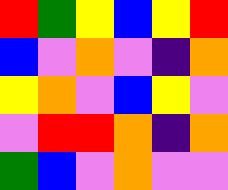[["red", "green", "yellow", "blue", "yellow", "red"], ["blue", "violet", "orange", "violet", "indigo", "orange"], ["yellow", "orange", "violet", "blue", "yellow", "violet"], ["violet", "red", "red", "orange", "indigo", "orange"], ["green", "blue", "violet", "orange", "violet", "violet"]]